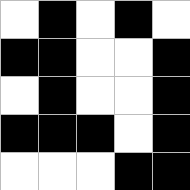[["white", "black", "white", "black", "white"], ["black", "black", "white", "white", "black"], ["white", "black", "white", "white", "black"], ["black", "black", "black", "white", "black"], ["white", "white", "white", "black", "black"]]